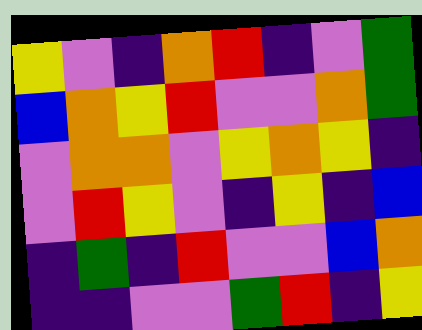[["yellow", "violet", "indigo", "orange", "red", "indigo", "violet", "green"], ["blue", "orange", "yellow", "red", "violet", "violet", "orange", "green"], ["violet", "orange", "orange", "violet", "yellow", "orange", "yellow", "indigo"], ["violet", "red", "yellow", "violet", "indigo", "yellow", "indigo", "blue"], ["indigo", "green", "indigo", "red", "violet", "violet", "blue", "orange"], ["indigo", "indigo", "violet", "violet", "green", "red", "indigo", "yellow"]]